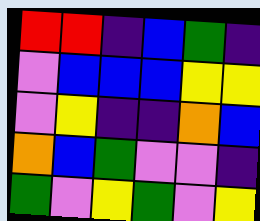[["red", "red", "indigo", "blue", "green", "indigo"], ["violet", "blue", "blue", "blue", "yellow", "yellow"], ["violet", "yellow", "indigo", "indigo", "orange", "blue"], ["orange", "blue", "green", "violet", "violet", "indigo"], ["green", "violet", "yellow", "green", "violet", "yellow"]]